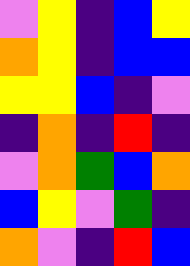[["violet", "yellow", "indigo", "blue", "yellow"], ["orange", "yellow", "indigo", "blue", "blue"], ["yellow", "yellow", "blue", "indigo", "violet"], ["indigo", "orange", "indigo", "red", "indigo"], ["violet", "orange", "green", "blue", "orange"], ["blue", "yellow", "violet", "green", "indigo"], ["orange", "violet", "indigo", "red", "blue"]]